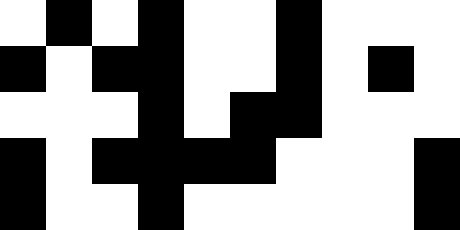[["white", "black", "white", "black", "white", "white", "black", "white", "white", "white"], ["black", "white", "black", "black", "white", "white", "black", "white", "black", "white"], ["white", "white", "white", "black", "white", "black", "black", "white", "white", "white"], ["black", "white", "black", "black", "black", "black", "white", "white", "white", "black"], ["black", "white", "white", "black", "white", "white", "white", "white", "white", "black"]]